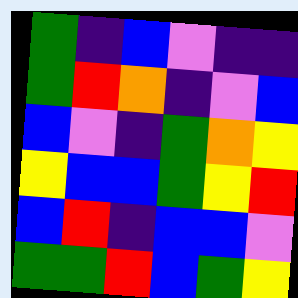[["green", "indigo", "blue", "violet", "indigo", "indigo"], ["green", "red", "orange", "indigo", "violet", "blue"], ["blue", "violet", "indigo", "green", "orange", "yellow"], ["yellow", "blue", "blue", "green", "yellow", "red"], ["blue", "red", "indigo", "blue", "blue", "violet"], ["green", "green", "red", "blue", "green", "yellow"]]